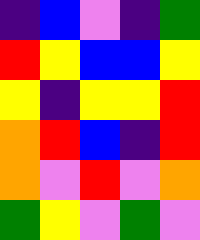[["indigo", "blue", "violet", "indigo", "green"], ["red", "yellow", "blue", "blue", "yellow"], ["yellow", "indigo", "yellow", "yellow", "red"], ["orange", "red", "blue", "indigo", "red"], ["orange", "violet", "red", "violet", "orange"], ["green", "yellow", "violet", "green", "violet"]]